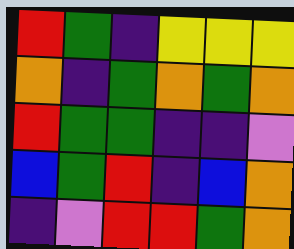[["red", "green", "indigo", "yellow", "yellow", "yellow"], ["orange", "indigo", "green", "orange", "green", "orange"], ["red", "green", "green", "indigo", "indigo", "violet"], ["blue", "green", "red", "indigo", "blue", "orange"], ["indigo", "violet", "red", "red", "green", "orange"]]